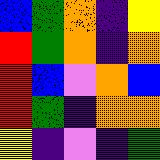[["blue", "green", "orange", "indigo", "yellow"], ["red", "green", "orange", "indigo", "orange"], ["red", "blue", "violet", "orange", "blue"], ["red", "green", "indigo", "orange", "orange"], ["yellow", "indigo", "violet", "indigo", "green"]]